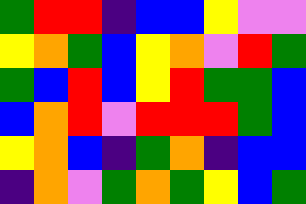[["green", "red", "red", "indigo", "blue", "blue", "yellow", "violet", "violet"], ["yellow", "orange", "green", "blue", "yellow", "orange", "violet", "red", "green"], ["green", "blue", "red", "blue", "yellow", "red", "green", "green", "blue"], ["blue", "orange", "red", "violet", "red", "red", "red", "green", "blue"], ["yellow", "orange", "blue", "indigo", "green", "orange", "indigo", "blue", "blue"], ["indigo", "orange", "violet", "green", "orange", "green", "yellow", "blue", "green"]]